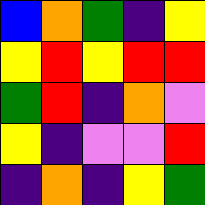[["blue", "orange", "green", "indigo", "yellow"], ["yellow", "red", "yellow", "red", "red"], ["green", "red", "indigo", "orange", "violet"], ["yellow", "indigo", "violet", "violet", "red"], ["indigo", "orange", "indigo", "yellow", "green"]]